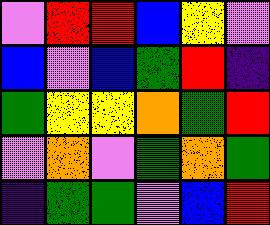[["violet", "red", "red", "blue", "yellow", "violet"], ["blue", "violet", "blue", "green", "red", "indigo"], ["green", "yellow", "yellow", "orange", "green", "red"], ["violet", "orange", "violet", "green", "orange", "green"], ["indigo", "green", "green", "violet", "blue", "red"]]